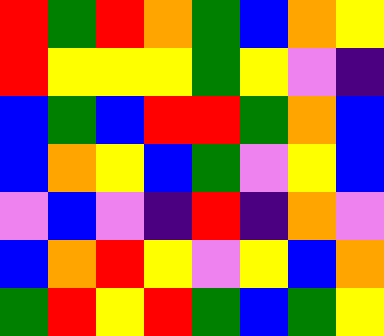[["red", "green", "red", "orange", "green", "blue", "orange", "yellow"], ["red", "yellow", "yellow", "yellow", "green", "yellow", "violet", "indigo"], ["blue", "green", "blue", "red", "red", "green", "orange", "blue"], ["blue", "orange", "yellow", "blue", "green", "violet", "yellow", "blue"], ["violet", "blue", "violet", "indigo", "red", "indigo", "orange", "violet"], ["blue", "orange", "red", "yellow", "violet", "yellow", "blue", "orange"], ["green", "red", "yellow", "red", "green", "blue", "green", "yellow"]]